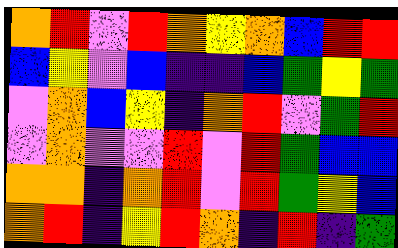[["orange", "red", "violet", "red", "orange", "yellow", "orange", "blue", "red", "red"], ["blue", "yellow", "violet", "blue", "indigo", "indigo", "blue", "green", "yellow", "green"], ["violet", "orange", "blue", "yellow", "indigo", "orange", "red", "violet", "green", "red"], ["violet", "orange", "violet", "violet", "red", "violet", "red", "green", "blue", "blue"], ["orange", "orange", "indigo", "orange", "red", "violet", "red", "green", "yellow", "blue"], ["orange", "red", "indigo", "yellow", "red", "orange", "indigo", "red", "indigo", "green"]]